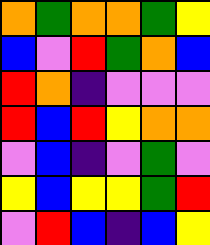[["orange", "green", "orange", "orange", "green", "yellow"], ["blue", "violet", "red", "green", "orange", "blue"], ["red", "orange", "indigo", "violet", "violet", "violet"], ["red", "blue", "red", "yellow", "orange", "orange"], ["violet", "blue", "indigo", "violet", "green", "violet"], ["yellow", "blue", "yellow", "yellow", "green", "red"], ["violet", "red", "blue", "indigo", "blue", "yellow"]]